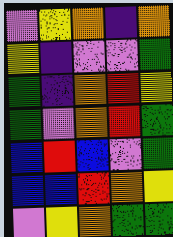[["violet", "yellow", "orange", "indigo", "orange"], ["yellow", "indigo", "violet", "violet", "green"], ["green", "indigo", "orange", "red", "yellow"], ["green", "violet", "orange", "red", "green"], ["blue", "red", "blue", "violet", "green"], ["blue", "blue", "red", "orange", "yellow"], ["violet", "yellow", "orange", "green", "green"]]